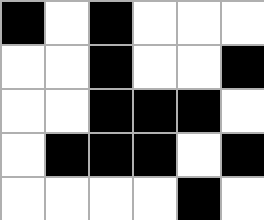[["black", "white", "black", "white", "white", "white"], ["white", "white", "black", "white", "white", "black"], ["white", "white", "black", "black", "black", "white"], ["white", "black", "black", "black", "white", "black"], ["white", "white", "white", "white", "black", "white"]]